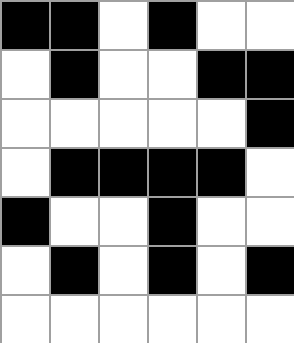[["black", "black", "white", "black", "white", "white"], ["white", "black", "white", "white", "black", "black"], ["white", "white", "white", "white", "white", "black"], ["white", "black", "black", "black", "black", "white"], ["black", "white", "white", "black", "white", "white"], ["white", "black", "white", "black", "white", "black"], ["white", "white", "white", "white", "white", "white"]]